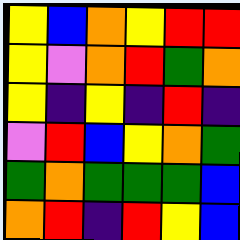[["yellow", "blue", "orange", "yellow", "red", "red"], ["yellow", "violet", "orange", "red", "green", "orange"], ["yellow", "indigo", "yellow", "indigo", "red", "indigo"], ["violet", "red", "blue", "yellow", "orange", "green"], ["green", "orange", "green", "green", "green", "blue"], ["orange", "red", "indigo", "red", "yellow", "blue"]]